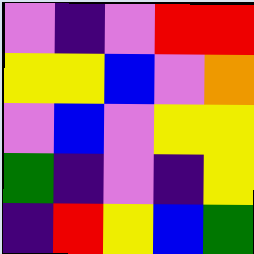[["violet", "indigo", "violet", "red", "red"], ["yellow", "yellow", "blue", "violet", "orange"], ["violet", "blue", "violet", "yellow", "yellow"], ["green", "indigo", "violet", "indigo", "yellow"], ["indigo", "red", "yellow", "blue", "green"]]